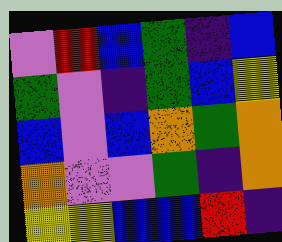[["violet", "red", "blue", "green", "indigo", "blue"], ["green", "violet", "indigo", "green", "blue", "yellow"], ["blue", "violet", "blue", "orange", "green", "orange"], ["orange", "violet", "violet", "green", "indigo", "orange"], ["yellow", "yellow", "blue", "blue", "red", "indigo"]]